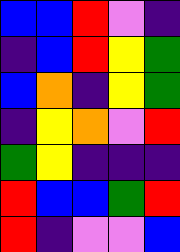[["blue", "blue", "red", "violet", "indigo"], ["indigo", "blue", "red", "yellow", "green"], ["blue", "orange", "indigo", "yellow", "green"], ["indigo", "yellow", "orange", "violet", "red"], ["green", "yellow", "indigo", "indigo", "indigo"], ["red", "blue", "blue", "green", "red"], ["red", "indigo", "violet", "violet", "blue"]]